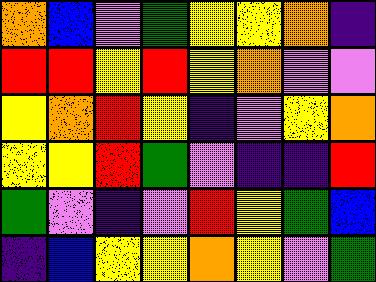[["orange", "blue", "violet", "green", "yellow", "yellow", "orange", "indigo"], ["red", "red", "yellow", "red", "yellow", "orange", "violet", "violet"], ["yellow", "orange", "red", "yellow", "indigo", "violet", "yellow", "orange"], ["yellow", "yellow", "red", "green", "violet", "indigo", "indigo", "red"], ["green", "violet", "indigo", "violet", "red", "yellow", "green", "blue"], ["indigo", "blue", "yellow", "yellow", "orange", "yellow", "violet", "green"]]